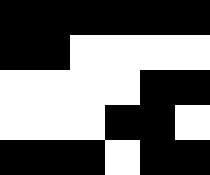[["black", "black", "black", "black", "black", "black"], ["black", "black", "white", "white", "white", "white"], ["white", "white", "white", "white", "black", "black"], ["white", "white", "white", "black", "black", "white"], ["black", "black", "black", "white", "black", "black"]]